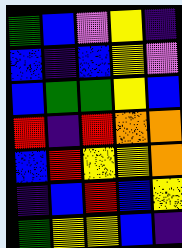[["green", "blue", "violet", "yellow", "indigo"], ["blue", "indigo", "blue", "yellow", "violet"], ["blue", "green", "green", "yellow", "blue"], ["red", "indigo", "red", "orange", "orange"], ["blue", "red", "yellow", "yellow", "orange"], ["indigo", "blue", "red", "blue", "yellow"], ["green", "yellow", "yellow", "blue", "indigo"]]